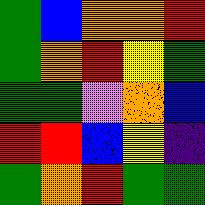[["green", "blue", "orange", "orange", "red"], ["green", "orange", "red", "yellow", "green"], ["green", "green", "violet", "orange", "blue"], ["red", "red", "blue", "yellow", "indigo"], ["green", "orange", "red", "green", "green"]]